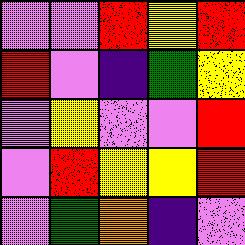[["violet", "violet", "red", "yellow", "red"], ["red", "violet", "indigo", "green", "yellow"], ["violet", "yellow", "violet", "violet", "red"], ["violet", "red", "yellow", "yellow", "red"], ["violet", "green", "orange", "indigo", "violet"]]